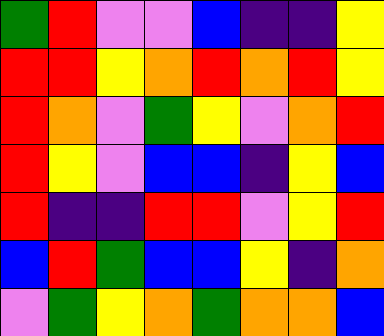[["green", "red", "violet", "violet", "blue", "indigo", "indigo", "yellow"], ["red", "red", "yellow", "orange", "red", "orange", "red", "yellow"], ["red", "orange", "violet", "green", "yellow", "violet", "orange", "red"], ["red", "yellow", "violet", "blue", "blue", "indigo", "yellow", "blue"], ["red", "indigo", "indigo", "red", "red", "violet", "yellow", "red"], ["blue", "red", "green", "blue", "blue", "yellow", "indigo", "orange"], ["violet", "green", "yellow", "orange", "green", "orange", "orange", "blue"]]